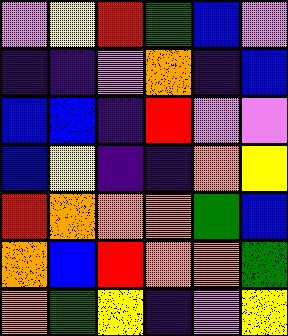[["violet", "yellow", "red", "green", "blue", "violet"], ["indigo", "indigo", "violet", "orange", "indigo", "blue"], ["blue", "blue", "indigo", "red", "violet", "violet"], ["blue", "yellow", "indigo", "indigo", "orange", "yellow"], ["red", "orange", "orange", "orange", "green", "blue"], ["orange", "blue", "red", "orange", "orange", "green"], ["orange", "green", "yellow", "indigo", "violet", "yellow"]]